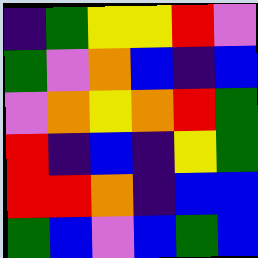[["indigo", "green", "yellow", "yellow", "red", "violet"], ["green", "violet", "orange", "blue", "indigo", "blue"], ["violet", "orange", "yellow", "orange", "red", "green"], ["red", "indigo", "blue", "indigo", "yellow", "green"], ["red", "red", "orange", "indigo", "blue", "blue"], ["green", "blue", "violet", "blue", "green", "blue"]]